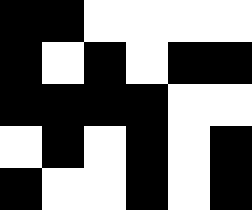[["black", "black", "white", "white", "white", "white"], ["black", "white", "black", "white", "black", "black"], ["black", "black", "black", "black", "white", "white"], ["white", "black", "white", "black", "white", "black"], ["black", "white", "white", "black", "white", "black"]]